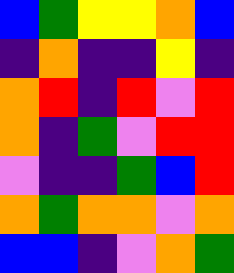[["blue", "green", "yellow", "yellow", "orange", "blue"], ["indigo", "orange", "indigo", "indigo", "yellow", "indigo"], ["orange", "red", "indigo", "red", "violet", "red"], ["orange", "indigo", "green", "violet", "red", "red"], ["violet", "indigo", "indigo", "green", "blue", "red"], ["orange", "green", "orange", "orange", "violet", "orange"], ["blue", "blue", "indigo", "violet", "orange", "green"]]